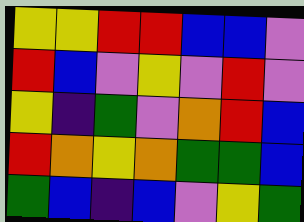[["yellow", "yellow", "red", "red", "blue", "blue", "violet"], ["red", "blue", "violet", "yellow", "violet", "red", "violet"], ["yellow", "indigo", "green", "violet", "orange", "red", "blue"], ["red", "orange", "yellow", "orange", "green", "green", "blue"], ["green", "blue", "indigo", "blue", "violet", "yellow", "green"]]